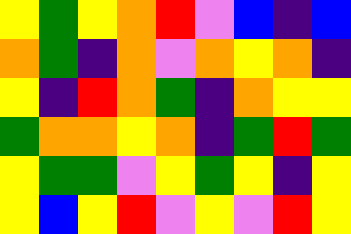[["yellow", "green", "yellow", "orange", "red", "violet", "blue", "indigo", "blue"], ["orange", "green", "indigo", "orange", "violet", "orange", "yellow", "orange", "indigo"], ["yellow", "indigo", "red", "orange", "green", "indigo", "orange", "yellow", "yellow"], ["green", "orange", "orange", "yellow", "orange", "indigo", "green", "red", "green"], ["yellow", "green", "green", "violet", "yellow", "green", "yellow", "indigo", "yellow"], ["yellow", "blue", "yellow", "red", "violet", "yellow", "violet", "red", "yellow"]]